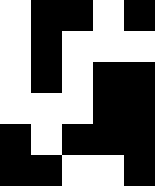[["white", "black", "black", "white", "black"], ["white", "black", "white", "white", "white"], ["white", "black", "white", "black", "black"], ["white", "white", "white", "black", "black"], ["black", "white", "black", "black", "black"], ["black", "black", "white", "white", "black"]]